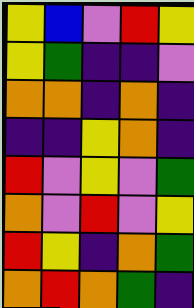[["yellow", "blue", "violet", "red", "yellow"], ["yellow", "green", "indigo", "indigo", "violet"], ["orange", "orange", "indigo", "orange", "indigo"], ["indigo", "indigo", "yellow", "orange", "indigo"], ["red", "violet", "yellow", "violet", "green"], ["orange", "violet", "red", "violet", "yellow"], ["red", "yellow", "indigo", "orange", "green"], ["orange", "red", "orange", "green", "indigo"]]